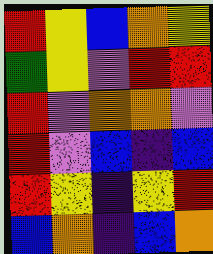[["red", "yellow", "blue", "orange", "yellow"], ["green", "yellow", "violet", "red", "red"], ["red", "violet", "orange", "orange", "violet"], ["red", "violet", "blue", "indigo", "blue"], ["red", "yellow", "indigo", "yellow", "red"], ["blue", "orange", "indigo", "blue", "orange"]]